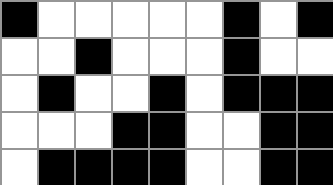[["black", "white", "white", "white", "white", "white", "black", "white", "black"], ["white", "white", "black", "white", "white", "white", "black", "white", "white"], ["white", "black", "white", "white", "black", "white", "black", "black", "black"], ["white", "white", "white", "black", "black", "white", "white", "black", "black"], ["white", "black", "black", "black", "black", "white", "white", "black", "black"]]